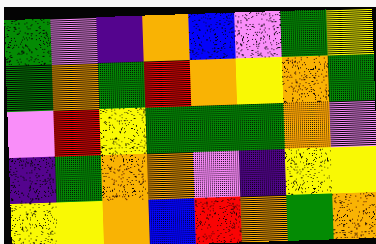[["green", "violet", "indigo", "orange", "blue", "violet", "green", "yellow"], ["green", "orange", "green", "red", "orange", "yellow", "orange", "green"], ["violet", "red", "yellow", "green", "green", "green", "orange", "violet"], ["indigo", "green", "orange", "orange", "violet", "indigo", "yellow", "yellow"], ["yellow", "yellow", "orange", "blue", "red", "orange", "green", "orange"]]